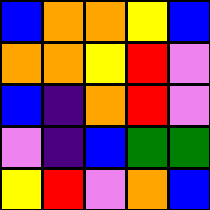[["blue", "orange", "orange", "yellow", "blue"], ["orange", "orange", "yellow", "red", "violet"], ["blue", "indigo", "orange", "red", "violet"], ["violet", "indigo", "blue", "green", "green"], ["yellow", "red", "violet", "orange", "blue"]]